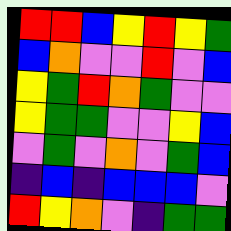[["red", "red", "blue", "yellow", "red", "yellow", "green"], ["blue", "orange", "violet", "violet", "red", "violet", "blue"], ["yellow", "green", "red", "orange", "green", "violet", "violet"], ["yellow", "green", "green", "violet", "violet", "yellow", "blue"], ["violet", "green", "violet", "orange", "violet", "green", "blue"], ["indigo", "blue", "indigo", "blue", "blue", "blue", "violet"], ["red", "yellow", "orange", "violet", "indigo", "green", "green"]]